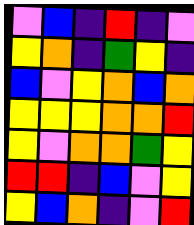[["violet", "blue", "indigo", "red", "indigo", "violet"], ["yellow", "orange", "indigo", "green", "yellow", "indigo"], ["blue", "violet", "yellow", "orange", "blue", "orange"], ["yellow", "yellow", "yellow", "orange", "orange", "red"], ["yellow", "violet", "orange", "orange", "green", "yellow"], ["red", "red", "indigo", "blue", "violet", "yellow"], ["yellow", "blue", "orange", "indigo", "violet", "red"]]